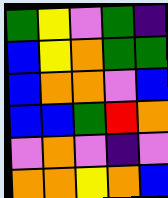[["green", "yellow", "violet", "green", "indigo"], ["blue", "yellow", "orange", "green", "green"], ["blue", "orange", "orange", "violet", "blue"], ["blue", "blue", "green", "red", "orange"], ["violet", "orange", "violet", "indigo", "violet"], ["orange", "orange", "yellow", "orange", "blue"]]